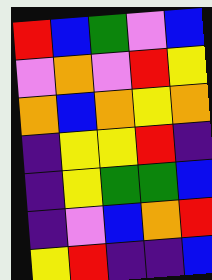[["red", "blue", "green", "violet", "blue"], ["violet", "orange", "violet", "red", "yellow"], ["orange", "blue", "orange", "yellow", "orange"], ["indigo", "yellow", "yellow", "red", "indigo"], ["indigo", "yellow", "green", "green", "blue"], ["indigo", "violet", "blue", "orange", "red"], ["yellow", "red", "indigo", "indigo", "blue"]]